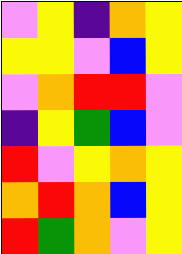[["violet", "yellow", "indigo", "orange", "yellow"], ["yellow", "yellow", "violet", "blue", "yellow"], ["violet", "orange", "red", "red", "violet"], ["indigo", "yellow", "green", "blue", "violet"], ["red", "violet", "yellow", "orange", "yellow"], ["orange", "red", "orange", "blue", "yellow"], ["red", "green", "orange", "violet", "yellow"]]